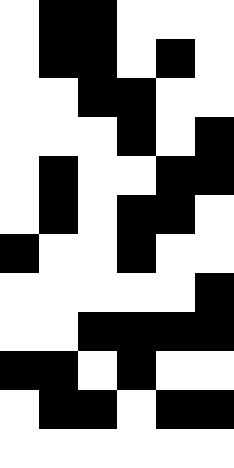[["white", "black", "black", "white", "white", "white"], ["white", "black", "black", "white", "black", "white"], ["white", "white", "black", "black", "white", "white"], ["white", "white", "white", "black", "white", "black"], ["white", "black", "white", "white", "black", "black"], ["white", "black", "white", "black", "black", "white"], ["black", "white", "white", "black", "white", "white"], ["white", "white", "white", "white", "white", "black"], ["white", "white", "black", "black", "black", "black"], ["black", "black", "white", "black", "white", "white"], ["white", "black", "black", "white", "black", "black"], ["white", "white", "white", "white", "white", "white"]]